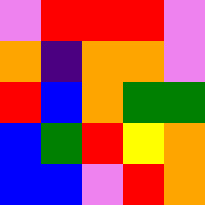[["violet", "red", "red", "red", "violet"], ["orange", "indigo", "orange", "orange", "violet"], ["red", "blue", "orange", "green", "green"], ["blue", "green", "red", "yellow", "orange"], ["blue", "blue", "violet", "red", "orange"]]